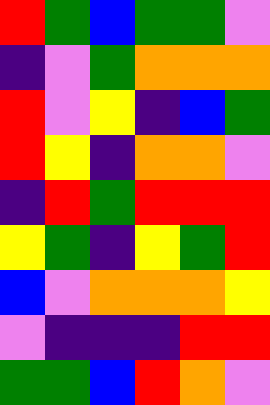[["red", "green", "blue", "green", "green", "violet"], ["indigo", "violet", "green", "orange", "orange", "orange"], ["red", "violet", "yellow", "indigo", "blue", "green"], ["red", "yellow", "indigo", "orange", "orange", "violet"], ["indigo", "red", "green", "red", "red", "red"], ["yellow", "green", "indigo", "yellow", "green", "red"], ["blue", "violet", "orange", "orange", "orange", "yellow"], ["violet", "indigo", "indigo", "indigo", "red", "red"], ["green", "green", "blue", "red", "orange", "violet"]]